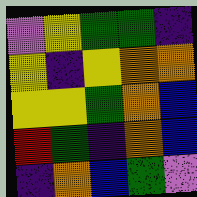[["violet", "yellow", "green", "green", "indigo"], ["yellow", "indigo", "yellow", "orange", "orange"], ["yellow", "yellow", "green", "orange", "blue"], ["red", "green", "indigo", "orange", "blue"], ["indigo", "orange", "blue", "green", "violet"]]